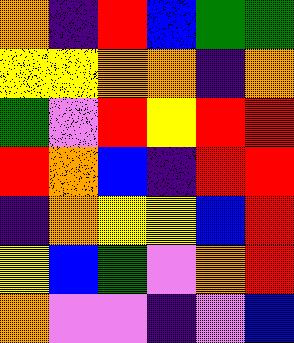[["orange", "indigo", "red", "blue", "green", "green"], ["yellow", "yellow", "orange", "orange", "indigo", "orange"], ["green", "violet", "red", "yellow", "red", "red"], ["red", "orange", "blue", "indigo", "red", "red"], ["indigo", "orange", "yellow", "yellow", "blue", "red"], ["yellow", "blue", "green", "violet", "orange", "red"], ["orange", "violet", "violet", "indigo", "violet", "blue"]]